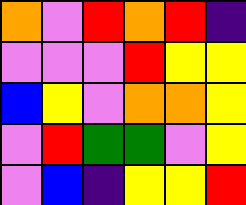[["orange", "violet", "red", "orange", "red", "indigo"], ["violet", "violet", "violet", "red", "yellow", "yellow"], ["blue", "yellow", "violet", "orange", "orange", "yellow"], ["violet", "red", "green", "green", "violet", "yellow"], ["violet", "blue", "indigo", "yellow", "yellow", "red"]]